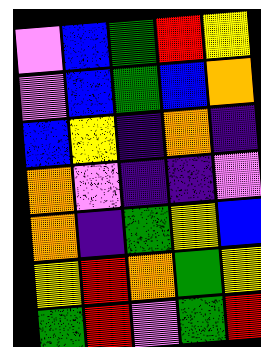[["violet", "blue", "green", "red", "yellow"], ["violet", "blue", "green", "blue", "orange"], ["blue", "yellow", "indigo", "orange", "indigo"], ["orange", "violet", "indigo", "indigo", "violet"], ["orange", "indigo", "green", "yellow", "blue"], ["yellow", "red", "orange", "green", "yellow"], ["green", "red", "violet", "green", "red"]]